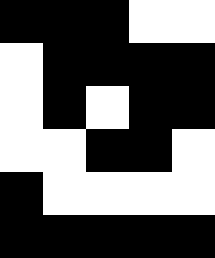[["black", "black", "black", "white", "white"], ["white", "black", "black", "black", "black"], ["white", "black", "white", "black", "black"], ["white", "white", "black", "black", "white"], ["black", "white", "white", "white", "white"], ["black", "black", "black", "black", "black"]]